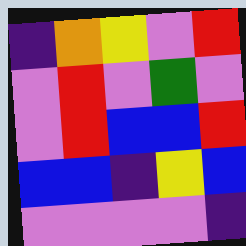[["indigo", "orange", "yellow", "violet", "red"], ["violet", "red", "violet", "green", "violet"], ["violet", "red", "blue", "blue", "red"], ["blue", "blue", "indigo", "yellow", "blue"], ["violet", "violet", "violet", "violet", "indigo"]]